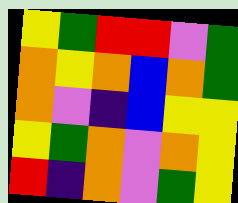[["yellow", "green", "red", "red", "violet", "green"], ["orange", "yellow", "orange", "blue", "orange", "green"], ["orange", "violet", "indigo", "blue", "yellow", "yellow"], ["yellow", "green", "orange", "violet", "orange", "yellow"], ["red", "indigo", "orange", "violet", "green", "yellow"]]